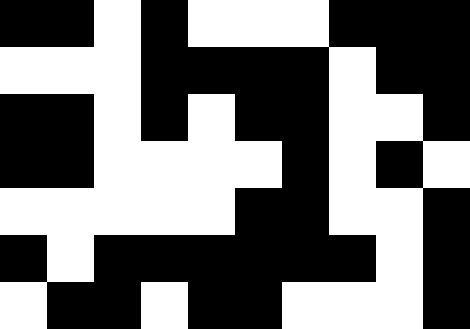[["black", "black", "white", "black", "white", "white", "white", "black", "black", "black"], ["white", "white", "white", "black", "black", "black", "black", "white", "black", "black"], ["black", "black", "white", "black", "white", "black", "black", "white", "white", "black"], ["black", "black", "white", "white", "white", "white", "black", "white", "black", "white"], ["white", "white", "white", "white", "white", "black", "black", "white", "white", "black"], ["black", "white", "black", "black", "black", "black", "black", "black", "white", "black"], ["white", "black", "black", "white", "black", "black", "white", "white", "white", "black"]]